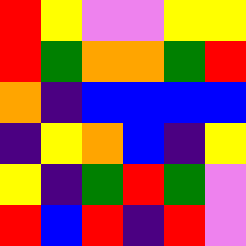[["red", "yellow", "violet", "violet", "yellow", "yellow"], ["red", "green", "orange", "orange", "green", "red"], ["orange", "indigo", "blue", "blue", "blue", "blue"], ["indigo", "yellow", "orange", "blue", "indigo", "yellow"], ["yellow", "indigo", "green", "red", "green", "violet"], ["red", "blue", "red", "indigo", "red", "violet"]]